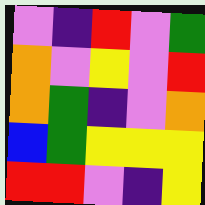[["violet", "indigo", "red", "violet", "green"], ["orange", "violet", "yellow", "violet", "red"], ["orange", "green", "indigo", "violet", "orange"], ["blue", "green", "yellow", "yellow", "yellow"], ["red", "red", "violet", "indigo", "yellow"]]